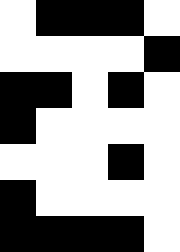[["white", "black", "black", "black", "white"], ["white", "white", "white", "white", "black"], ["black", "black", "white", "black", "white"], ["black", "white", "white", "white", "white"], ["white", "white", "white", "black", "white"], ["black", "white", "white", "white", "white"], ["black", "black", "black", "black", "white"]]